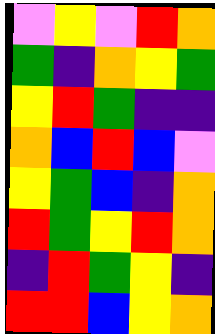[["violet", "yellow", "violet", "red", "orange"], ["green", "indigo", "orange", "yellow", "green"], ["yellow", "red", "green", "indigo", "indigo"], ["orange", "blue", "red", "blue", "violet"], ["yellow", "green", "blue", "indigo", "orange"], ["red", "green", "yellow", "red", "orange"], ["indigo", "red", "green", "yellow", "indigo"], ["red", "red", "blue", "yellow", "orange"]]